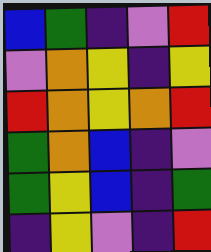[["blue", "green", "indigo", "violet", "red"], ["violet", "orange", "yellow", "indigo", "yellow"], ["red", "orange", "yellow", "orange", "red"], ["green", "orange", "blue", "indigo", "violet"], ["green", "yellow", "blue", "indigo", "green"], ["indigo", "yellow", "violet", "indigo", "red"]]